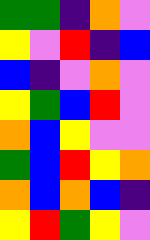[["green", "green", "indigo", "orange", "violet"], ["yellow", "violet", "red", "indigo", "blue"], ["blue", "indigo", "violet", "orange", "violet"], ["yellow", "green", "blue", "red", "violet"], ["orange", "blue", "yellow", "violet", "violet"], ["green", "blue", "red", "yellow", "orange"], ["orange", "blue", "orange", "blue", "indigo"], ["yellow", "red", "green", "yellow", "violet"]]